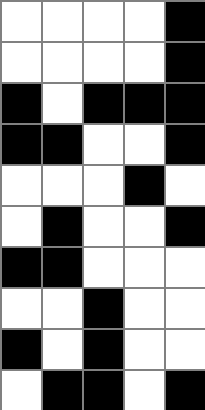[["white", "white", "white", "white", "black"], ["white", "white", "white", "white", "black"], ["black", "white", "black", "black", "black"], ["black", "black", "white", "white", "black"], ["white", "white", "white", "black", "white"], ["white", "black", "white", "white", "black"], ["black", "black", "white", "white", "white"], ["white", "white", "black", "white", "white"], ["black", "white", "black", "white", "white"], ["white", "black", "black", "white", "black"]]